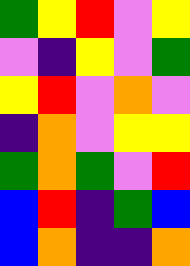[["green", "yellow", "red", "violet", "yellow"], ["violet", "indigo", "yellow", "violet", "green"], ["yellow", "red", "violet", "orange", "violet"], ["indigo", "orange", "violet", "yellow", "yellow"], ["green", "orange", "green", "violet", "red"], ["blue", "red", "indigo", "green", "blue"], ["blue", "orange", "indigo", "indigo", "orange"]]